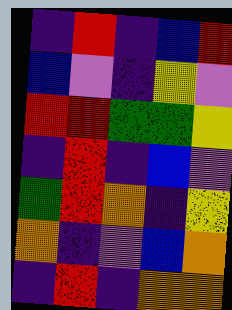[["indigo", "red", "indigo", "blue", "red"], ["blue", "violet", "indigo", "yellow", "violet"], ["red", "red", "green", "green", "yellow"], ["indigo", "red", "indigo", "blue", "violet"], ["green", "red", "orange", "indigo", "yellow"], ["orange", "indigo", "violet", "blue", "orange"], ["indigo", "red", "indigo", "orange", "orange"]]